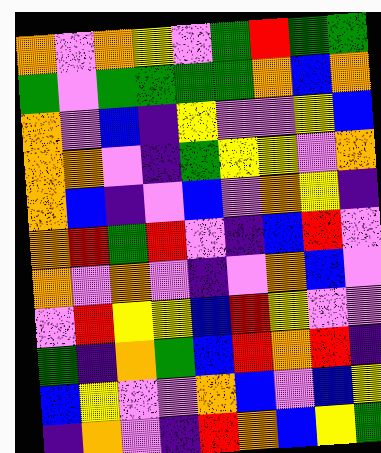[["orange", "violet", "orange", "yellow", "violet", "green", "red", "green", "green"], ["green", "violet", "green", "green", "green", "green", "orange", "blue", "orange"], ["orange", "violet", "blue", "indigo", "yellow", "violet", "violet", "yellow", "blue"], ["orange", "orange", "violet", "indigo", "green", "yellow", "yellow", "violet", "orange"], ["orange", "blue", "indigo", "violet", "blue", "violet", "orange", "yellow", "indigo"], ["orange", "red", "green", "red", "violet", "indigo", "blue", "red", "violet"], ["orange", "violet", "orange", "violet", "indigo", "violet", "orange", "blue", "violet"], ["violet", "red", "yellow", "yellow", "blue", "red", "yellow", "violet", "violet"], ["green", "indigo", "orange", "green", "blue", "red", "orange", "red", "indigo"], ["blue", "yellow", "violet", "violet", "orange", "blue", "violet", "blue", "yellow"], ["indigo", "orange", "violet", "indigo", "red", "orange", "blue", "yellow", "green"]]